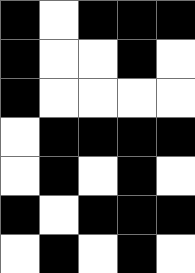[["black", "white", "black", "black", "black"], ["black", "white", "white", "black", "white"], ["black", "white", "white", "white", "white"], ["white", "black", "black", "black", "black"], ["white", "black", "white", "black", "white"], ["black", "white", "black", "black", "black"], ["white", "black", "white", "black", "white"]]